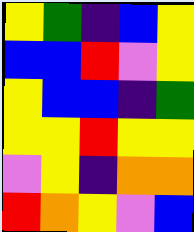[["yellow", "green", "indigo", "blue", "yellow"], ["blue", "blue", "red", "violet", "yellow"], ["yellow", "blue", "blue", "indigo", "green"], ["yellow", "yellow", "red", "yellow", "yellow"], ["violet", "yellow", "indigo", "orange", "orange"], ["red", "orange", "yellow", "violet", "blue"]]